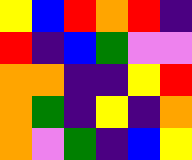[["yellow", "blue", "red", "orange", "red", "indigo"], ["red", "indigo", "blue", "green", "violet", "violet"], ["orange", "orange", "indigo", "indigo", "yellow", "red"], ["orange", "green", "indigo", "yellow", "indigo", "orange"], ["orange", "violet", "green", "indigo", "blue", "yellow"]]